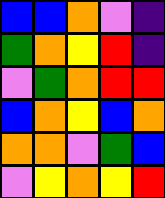[["blue", "blue", "orange", "violet", "indigo"], ["green", "orange", "yellow", "red", "indigo"], ["violet", "green", "orange", "red", "red"], ["blue", "orange", "yellow", "blue", "orange"], ["orange", "orange", "violet", "green", "blue"], ["violet", "yellow", "orange", "yellow", "red"]]